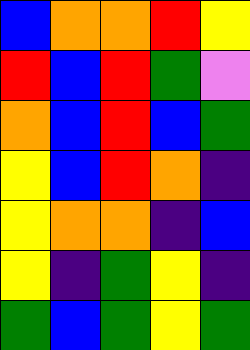[["blue", "orange", "orange", "red", "yellow"], ["red", "blue", "red", "green", "violet"], ["orange", "blue", "red", "blue", "green"], ["yellow", "blue", "red", "orange", "indigo"], ["yellow", "orange", "orange", "indigo", "blue"], ["yellow", "indigo", "green", "yellow", "indigo"], ["green", "blue", "green", "yellow", "green"]]